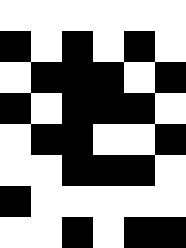[["white", "white", "white", "white", "white", "white"], ["black", "white", "black", "white", "black", "white"], ["white", "black", "black", "black", "white", "black"], ["black", "white", "black", "black", "black", "white"], ["white", "black", "black", "white", "white", "black"], ["white", "white", "black", "black", "black", "white"], ["black", "white", "white", "white", "white", "white"], ["white", "white", "black", "white", "black", "black"]]